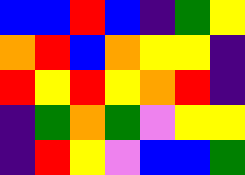[["blue", "blue", "red", "blue", "indigo", "green", "yellow"], ["orange", "red", "blue", "orange", "yellow", "yellow", "indigo"], ["red", "yellow", "red", "yellow", "orange", "red", "indigo"], ["indigo", "green", "orange", "green", "violet", "yellow", "yellow"], ["indigo", "red", "yellow", "violet", "blue", "blue", "green"]]